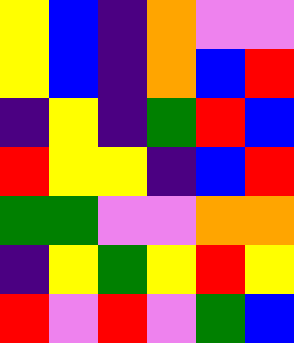[["yellow", "blue", "indigo", "orange", "violet", "violet"], ["yellow", "blue", "indigo", "orange", "blue", "red"], ["indigo", "yellow", "indigo", "green", "red", "blue"], ["red", "yellow", "yellow", "indigo", "blue", "red"], ["green", "green", "violet", "violet", "orange", "orange"], ["indigo", "yellow", "green", "yellow", "red", "yellow"], ["red", "violet", "red", "violet", "green", "blue"]]